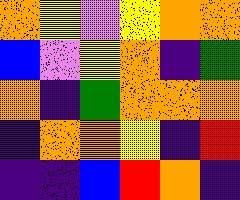[["orange", "yellow", "violet", "yellow", "orange", "orange"], ["blue", "violet", "yellow", "orange", "indigo", "green"], ["orange", "indigo", "green", "orange", "orange", "orange"], ["indigo", "orange", "orange", "yellow", "indigo", "red"], ["indigo", "indigo", "blue", "red", "orange", "indigo"]]